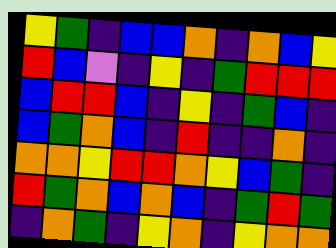[["yellow", "green", "indigo", "blue", "blue", "orange", "indigo", "orange", "blue", "yellow"], ["red", "blue", "violet", "indigo", "yellow", "indigo", "green", "red", "red", "red"], ["blue", "red", "red", "blue", "indigo", "yellow", "indigo", "green", "blue", "indigo"], ["blue", "green", "orange", "blue", "indigo", "red", "indigo", "indigo", "orange", "indigo"], ["orange", "orange", "yellow", "red", "red", "orange", "yellow", "blue", "green", "indigo"], ["red", "green", "orange", "blue", "orange", "blue", "indigo", "green", "red", "green"], ["indigo", "orange", "green", "indigo", "yellow", "orange", "indigo", "yellow", "orange", "orange"]]